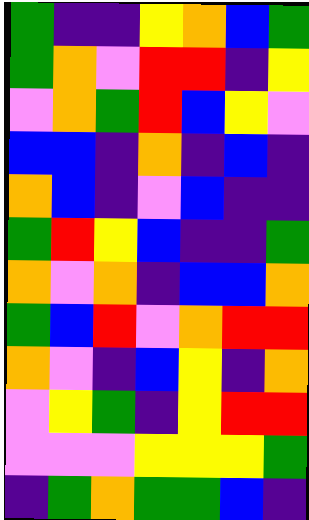[["green", "indigo", "indigo", "yellow", "orange", "blue", "green"], ["green", "orange", "violet", "red", "red", "indigo", "yellow"], ["violet", "orange", "green", "red", "blue", "yellow", "violet"], ["blue", "blue", "indigo", "orange", "indigo", "blue", "indigo"], ["orange", "blue", "indigo", "violet", "blue", "indigo", "indigo"], ["green", "red", "yellow", "blue", "indigo", "indigo", "green"], ["orange", "violet", "orange", "indigo", "blue", "blue", "orange"], ["green", "blue", "red", "violet", "orange", "red", "red"], ["orange", "violet", "indigo", "blue", "yellow", "indigo", "orange"], ["violet", "yellow", "green", "indigo", "yellow", "red", "red"], ["violet", "violet", "violet", "yellow", "yellow", "yellow", "green"], ["indigo", "green", "orange", "green", "green", "blue", "indigo"]]